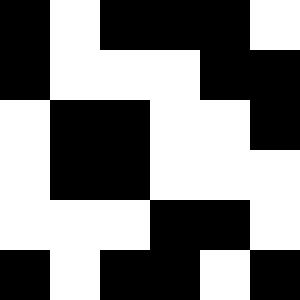[["black", "white", "black", "black", "black", "white"], ["black", "white", "white", "white", "black", "black"], ["white", "black", "black", "white", "white", "black"], ["white", "black", "black", "white", "white", "white"], ["white", "white", "white", "black", "black", "white"], ["black", "white", "black", "black", "white", "black"]]